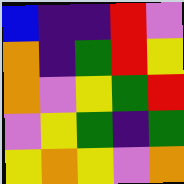[["blue", "indigo", "indigo", "red", "violet"], ["orange", "indigo", "green", "red", "yellow"], ["orange", "violet", "yellow", "green", "red"], ["violet", "yellow", "green", "indigo", "green"], ["yellow", "orange", "yellow", "violet", "orange"]]